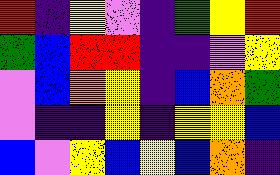[["red", "indigo", "yellow", "violet", "indigo", "green", "yellow", "red"], ["green", "blue", "red", "red", "indigo", "indigo", "violet", "yellow"], ["violet", "blue", "orange", "yellow", "indigo", "blue", "orange", "green"], ["violet", "indigo", "indigo", "yellow", "indigo", "yellow", "yellow", "blue"], ["blue", "violet", "yellow", "blue", "yellow", "blue", "orange", "indigo"]]